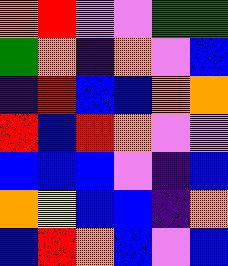[["orange", "red", "violet", "violet", "green", "green"], ["green", "orange", "indigo", "orange", "violet", "blue"], ["indigo", "red", "blue", "blue", "orange", "orange"], ["red", "blue", "red", "orange", "violet", "violet"], ["blue", "blue", "blue", "violet", "indigo", "blue"], ["orange", "yellow", "blue", "blue", "indigo", "orange"], ["blue", "red", "orange", "blue", "violet", "blue"]]